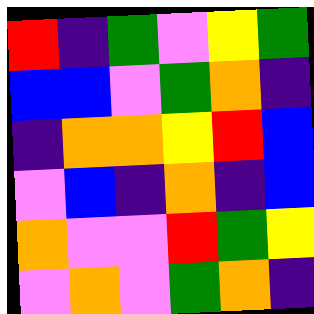[["red", "indigo", "green", "violet", "yellow", "green"], ["blue", "blue", "violet", "green", "orange", "indigo"], ["indigo", "orange", "orange", "yellow", "red", "blue"], ["violet", "blue", "indigo", "orange", "indigo", "blue"], ["orange", "violet", "violet", "red", "green", "yellow"], ["violet", "orange", "violet", "green", "orange", "indigo"]]